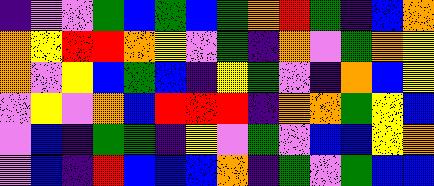[["indigo", "violet", "violet", "green", "blue", "green", "blue", "green", "orange", "red", "green", "indigo", "blue", "orange"], ["orange", "yellow", "red", "red", "orange", "yellow", "violet", "green", "indigo", "orange", "violet", "green", "orange", "yellow"], ["orange", "violet", "yellow", "blue", "green", "blue", "indigo", "yellow", "green", "violet", "indigo", "orange", "blue", "yellow"], ["violet", "yellow", "violet", "orange", "blue", "red", "red", "red", "indigo", "orange", "orange", "green", "yellow", "blue"], ["violet", "blue", "indigo", "green", "green", "indigo", "yellow", "violet", "green", "violet", "blue", "blue", "yellow", "orange"], ["violet", "blue", "indigo", "red", "blue", "blue", "blue", "orange", "indigo", "green", "violet", "green", "blue", "blue"]]